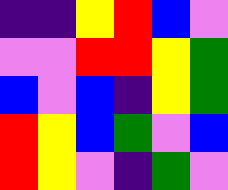[["indigo", "indigo", "yellow", "red", "blue", "violet"], ["violet", "violet", "red", "red", "yellow", "green"], ["blue", "violet", "blue", "indigo", "yellow", "green"], ["red", "yellow", "blue", "green", "violet", "blue"], ["red", "yellow", "violet", "indigo", "green", "violet"]]